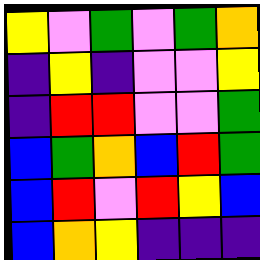[["yellow", "violet", "green", "violet", "green", "orange"], ["indigo", "yellow", "indigo", "violet", "violet", "yellow"], ["indigo", "red", "red", "violet", "violet", "green"], ["blue", "green", "orange", "blue", "red", "green"], ["blue", "red", "violet", "red", "yellow", "blue"], ["blue", "orange", "yellow", "indigo", "indigo", "indigo"]]